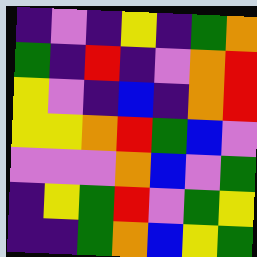[["indigo", "violet", "indigo", "yellow", "indigo", "green", "orange"], ["green", "indigo", "red", "indigo", "violet", "orange", "red"], ["yellow", "violet", "indigo", "blue", "indigo", "orange", "red"], ["yellow", "yellow", "orange", "red", "green", "blue", "violet"], ["violet", "violet", "violet", "orange", "blue", "violet", "green"], ["indigo", "yellow", "green", "red", "violet", "green", "yellow"], ["indigo", "indigo", "green", "orange", "blue", "yellow", "green"]]